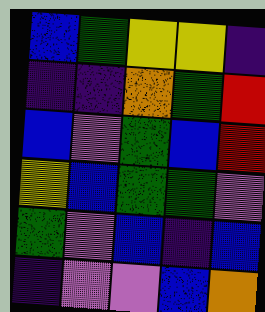[["blue", "green", "yellow", "yellow", "indigo"], ["indigo", "indigo", "orange", "green", "red"], ["blue", "violet", "green", "blue", "red"], ["yellow", "blue", "green", "green", "violet"], ["green", "violet", "blue", "indigo", "blue"], ["indigo", "violet", "violet", "blue", "orange"]]